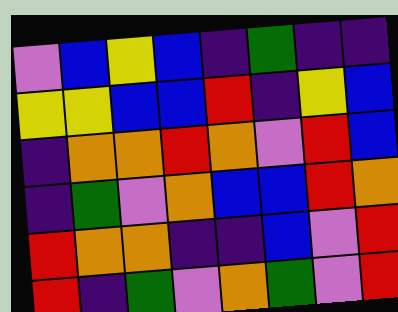[["violet", "blue", "yellow", "blue", "indigo", "green", "indigo", "indigo"], ["yellow", "yellow", "blue", "blue", "red", "indigo", "yellow", "blue"], ["indigo", "orange", "orange", "red", "orange", "violet", "red", "blue"], ["indigo", "green", "violet", "orange", "blue", "blue", "red", "orange"], ["red", "orange", "orange", "indigo", "indigo", "blue", "violet", "red"], ["red", "indigo", "green", "violet", "orange", "green", "violet", "red"]]